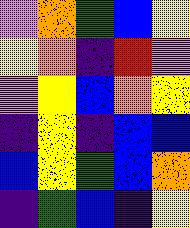[["violet", "orange", "green", "blue", "yellow"], ["yellow", "orange", "indigo", "red", "violet"], ["violet", "yellow", "blue", "orange", "yellow"], ["indigo", "yellow", "indigo", "blue", "blue"], ["blue", "yellow", "green", "blue", "orange"], ["indigo", "green", "blue", "indigo", "yellow"]]